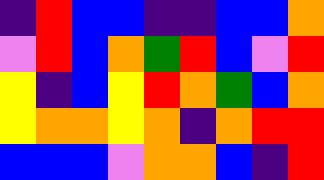[["indigo", "red", "blue", "blue", "indigo", "indigo", "blue", "blue", "orange"], ["violet", "red", "blue", "orange", "green", "red", "blue", "violet", "red"], ["yellow", "indigo", "blue", "yellow", "red", "orange", "green", "blue", "orange"], ["yellow", "orange", "orange", "yellow", "orange", "indigo", "orange", "red", "red"], ["blue", "blue", "blue", "violet", "orange", "orange", "blue", "indigo", "red"]]